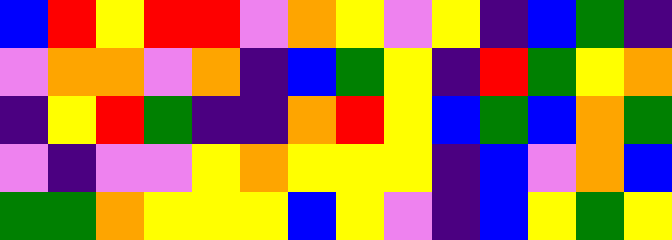[["blue", "red", "yellow", "red", "red", "violet", "orange", "yellow", "violet", "yellow", "indigo", "blue", "green", "indigo"], ["violet", "orange", "orange", "violet", "orange", "indigo", "blue", "green", "yellow", "indigo", "red", "green", "yellow", "orange"], ["indigo", "yellow", "red", "green", "indigo", "indigo", "orange", "red", "yellow", "blue", "green", "blue", "orange", "green"], ["violet", "indigo", "violet", "violet", "yellow", "orange", "yellow", "yellow", "yellow", "indigo", "blue", "violet", "orange", "blue"], ["green", "green", "orange", "yellow", "yellow", "yellow", "blue", "yellow", "violet", "indigo", "blue", "yellow", "green", "yellow"]]